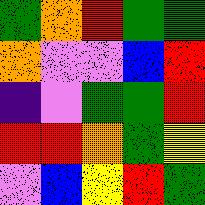[["green", "orange", "red", "green", "green"], ["orange", "violet", "violet", "blue", "red"], ["indigo", "violet", "green", "green", "red"], ["red", "red", "orange", "green", "yellow"], ["violet", "blue", "yellow", "red", "green"]]